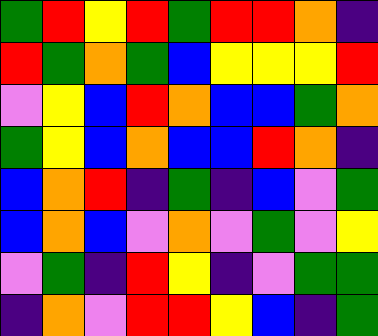[["green", "red", "yellow", "red", "green", "red", "red", "orange", "indigo"], ["red", "green", "orange", "green", "blue", "yellow", "yellow", "yellow", "red"], ["violet", "yellow", "blue", "red", "orange", "blue", "blue", "green", "orange"], ["green", "yellow", "blue", "orange", "blue", "blue", "red", "orange", "indigo"], ["blue", "orange", "red", "indigo", "green", "indigo", "blue", "violet", "green"], ["blue", "orange", "blue", "violet", "orange", "violet", "green", "violet", "yellow"], ["violet", "green", "indigo", "red", "yellow", "indigo", "violet", "green", "green"], ["indigo", "orange", "violet", "red", "red", "yellow", "blue", "indigo", "green"]]